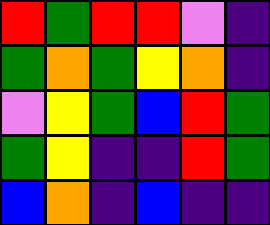[["red", "green", "red", "red", "violet", "indigo"], ["green", "orange", "green", "yellow", "orange", "indigo"], ["violet", "yellow", "green", "blue", "red", "green"], ["green", "yellow", "indigo", "indigo", "red", "green"], ["blue", "orange", "indigo", "blue", "indigo", "indigo"]]